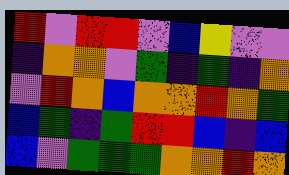[["red", "violet", "red", "red", "violet", "blue", "yellow", "violet", "violet"], ["indigo", "orange", "orange", "violet", "green", "indigo", "green", "indigo", "orange"], ["violet", "red", "orange", "blue", "orange", "orange", "red", "orange", "green"], ["blue", "green", "indigo", "green", "red", "red", "blue", "indigo", "blue"], ["blue", "violet", "green", "green", "green", "orange", "orange", "red", "orange"]]